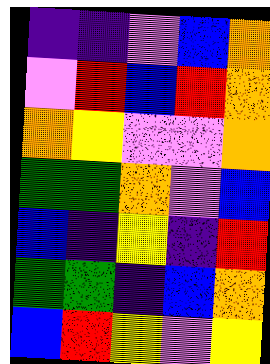[["indigo", "indigo", "violet", "blue", "orange"], ["violet", "red", "blue", "red", "orange"], ["orange", "yellow", "violet", "violet", "orange"], ["green", "green", "orange", "violet", "blue"], ["blue", "indigo", "yellow", "indigo", "red"], ["green", "green", "indigo", "blue", "orange"], ["blue", "red", "yellow", "violet", "yellow"]]